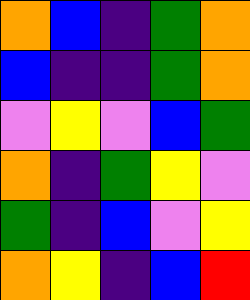[["orange", "blue", "indigo", "green", "orange"], ["blue", "indigo", "indigo", "green", "orange"], ["violet", "yellow", "violet", "blue", "green"], ["orange", "indigo", "green", "yellow", "violet"], ["green", "indigo", "blue", "violet", "yellow"], ["orange", "yellow", "indigo", "blue", "red"]]